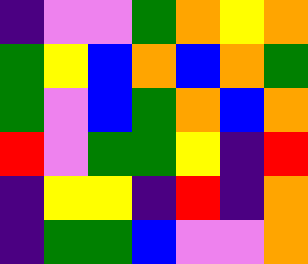[["indigo", "violet", "violet", "green", "orange", "yellow", "orange"], ["green", "yellow", "blue", "orange", "blue", "orange", "green"], ["green", "violet", "blue", "green", "orange", "blue", "orange"], ["red", "violet", "green", "green", "yellow", "indigo", "red"], ["indigo", "yellow", "yellow", "indigo", "red", "indigo", "orange"], ["indigo", "green", "green", "blue", "violet", "violet", "orange"]]